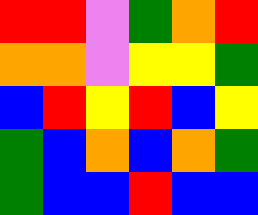[["red", "red", "violet", "green", "orange", "red"], ["orange", "orange", "violet", "yellow", "yellow", "green"], ["blue", "red", "yellow", "red", "blue", "yellow"], ["green", "blue", "orange", "blue", "orange", "green"], ["green", "blue", "blue", "red", "blue", "blue"]]